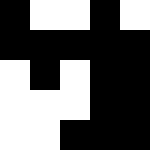[["black", "white", "white", "black", "white"], ["black", "black", "black", "black", "black"], ["white", "black", "white", "black", "black"], ["white", "white", "white", "black", "black"], ["white", "white", "black", "black", "black"]]